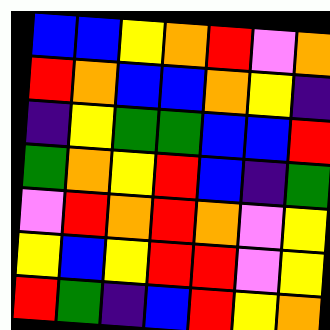[["blue", "blue", "yellow", "orange", "red", "violet", "orange"], ["red", "orange", "blue", "blue", "orange", "yellow", "indigo"], ["indigo", "yellow", "green", "green", "blue", "blue", "red"], ["green", "orange", "yellow", "red", "blue", "indigo", "green"], ["violet", "red", "orange", "red", "orange", "violet", "yellow"], ["yellow", "blue", "yellow", "red", "red", "violet", "yellow"], ["red", "green", "indigo", "blue", "red", "yellow", "orange"]]